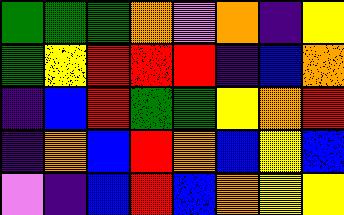[["green", "green", "green", "orange", "violet", "orange", "indigo", "yellow"], ["green", "yellow", "red", "red", "red", "indigo", "blue", "orange"], ["indigo", "blue", "red", "green", "green", "yellow", "orange", "red"], ["indigo", "orange", "blue", "red", "orange", "blue", "yellow", "blue"], ["violet", "indigo", "blue", "red", "blue", "orange", "yellow", "yellow"]]